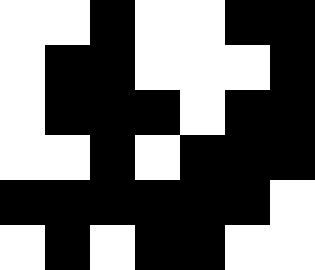[["white", "white", "black", "white", "white", "black", "black"], ["white", "black", "black", "white", "white", "white", "black"], ["white", "black", "black", "black", "white", "black", "black"], ["white", "white", "black", "white", "black", "black", "black"], ["black", "black", "black", "black", "black", "black", "white"], ["white", "black", "white", "black", "black", "white", "white"]]